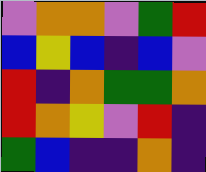[["violet", "orange", "orange", "violet", "green", "red"], ["blue", "yellow", "blue", "indigo", "blue", "violet"], ["red", "indigo", "orange", "green", "green", "orange"], ["red", "orange", "yellow", "violet", "red", "indigo"], ["green", "blue", "indigo", "indigo", "orange", "indigo"]]